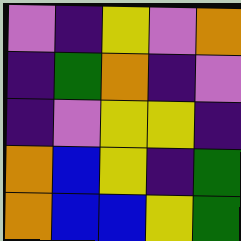[["violet", "indigo", "yellow", "violet", "orange"], ["indigo", "green", "orange", "indigo", "violet"], ["indigo", "violet", "yellow", "yellow", "indigo"], ["orange", "blue", "yellow", "indigo", "green"], ["orange", "blue", "blue", "yellow", "green"]]